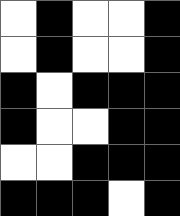[["white", "black", "white", "white", "black"], ["white", "black", "white", "white", "black"], ["black", "white", "black", "black", "black"], ["black", "white", "white", "black", "black"], ["white", "white", "black", "black", "black"], ["black", "black", "black", "white", "black"]]